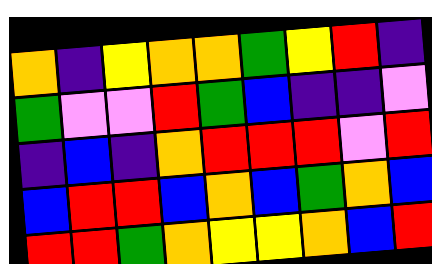[["orange", "indigo", "yellow", "orange", "orange", "green", "yellow", "red", "indigo"], ["green", "violet", "violet", "red", "green", "blue", "indigo", "indigo", "violet"], ["indigo", "blue", "indigo", "orange", "red", "red", "red", "violet", "red"], ["blue", "red", "red", "blue", "orange", "blue", "green", "orange", "blue"], ["red", "red", "green", "orange", "yellow", "yellow", "orange", "blue", "red"]]